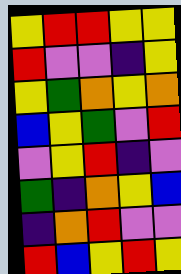[["yellow", "red", "red", "yellow", "yellow"], ["red", "violet", "violet", "indigo", "yellow"], ["yellow", "green", "orange", "yellow", "orange"], ["blue", "yellow", "green", "violet", "red"], ["violet", "yellow", "red", "indigo", "violet"], ["green", "indigo", "orange", "yellow", "blue"], ["indigo", "orange", "red", "violet", "violet"], ["red", "blue", "yellow", "red", "yellow"]]